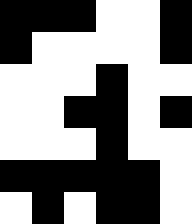[["black", "black", "black", "white", "white", "black"], ["black", "white", "white", "white", "white", "black"], ["white", "white", "white", "black", "white", "white"], ["white", "white", "black", "black", "white", "black"], ["white", "white", "white", "black", "white", "white"], ["black", "black", "black", "black", "black", "white"], ["white", "black", "white", "black", "black", "white"]]